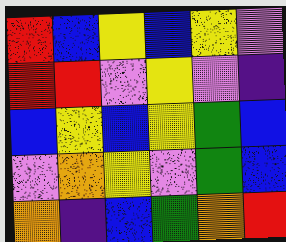[["red", "blue", "yellow", "blue", "yellow", "violet"], ["red", "red", "violet", "yellow", "violet", "indigo"], ["blue", "yellow", "blue", "yellow", "green", "blue"], ["violet", "orange", "yellow", "violet", "green", "blue"], ["orange", "indigo", "blue", "green", "orange", "red"]]